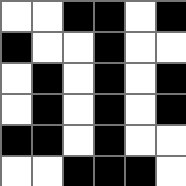[["white", "white", "black", "black", "white", "black"], ["black", "white", "white", "black", "white", "white"], ["white", "black", "white", "black", "white", "black"], ["white", "black", "white", "black", "white", "black"], ["black", "black", "white", "black", "white", "white"], ["white", "white", "black", "black", "black", "white"]]